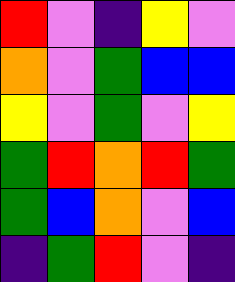[["red", "violet", "indigo", "yellow", "violet"], ["orange", "violet", "green", "blue", "blue"], ["yellow", "violet", "green", "violet", "yellow"], ["green", "red", "orange", "red", "green"], ["green", "blue", "orange", "violet", "blue"], ["indigo", "green", "red", "violet", "indigo"]]